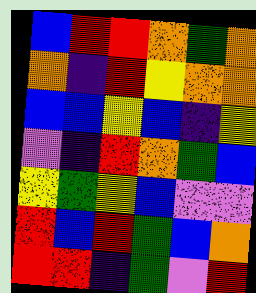[["blue", "red", "red", "orange", "green", "orange"], ["orange", "indigo", "red", "yellow", "orange", "orange"], ["blue", "blue", "yellow", "blue", "indigo", "yellow"], ["violet", "indigo", "red", "orange", "green", "blue"], ["yellow", "green", "yellow", "blue", "violet", "violet"], ["red", "blue", "red", "green", "blue", "orange"], ["red", "red", "indigo", "green", "violet", "red"]]